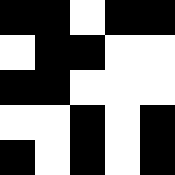[["black", "black", "white", "black", "black"], ["white", "black", "black", "white", "white"], ["black", "black", "white", "white", "white"], ["white", "white", "black", "white", "black"], ["black", "white", "black", "white", "black"]]